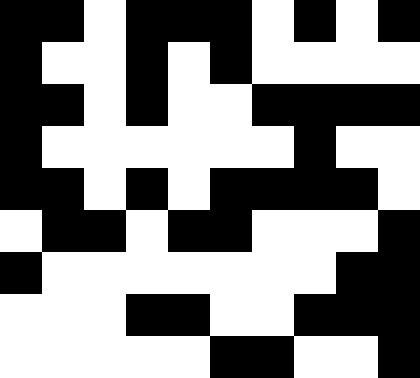[["black", "black", "white", "black", "black", "black", "white", "black", "white", "black"], ["black", "white", "white", "black", "white", "black", "white", "white", "white", "white"], ["black", "black", "white", "black", "white", "white", "black", "black", "black", "black"], ["black", "white", "white", "white", "white", "white", "white", "black", "white", "white"], ["black", "black", "white", "black", "white", "black", "black", "black", "black", "white"], ["white", "black", "black", "white", "black", "black", "white", "white", "white", "black"], ["black", "white", "white", "white", "white", "white", "white", "white", "black", "black"], ["white", "white", "white", "black", "black", "white", "white", "black", "black", "black"], ["white", "white", "white", "white", "white", "black", "black", "white", "white", "black"]]